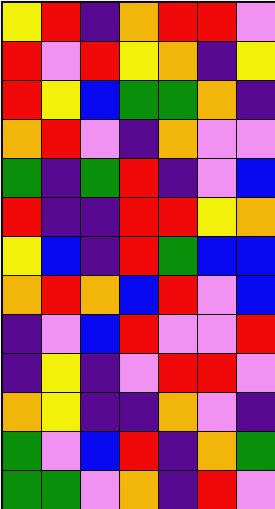[["yellow", "red", "indigo", "orange", "red", "red", "violet"], ["red", "violet", "red", "yellow", "orange", "indigo", "yellow"], ["red", "yellow", "blue", "green", "green", "orange", "indigo"], ["orange", "red", "violet", "indigo", "orange", "violet", "violet"], ["green", "indigo", "green", "red", "indigo", "violet", "blue"], ["red", "indigo", "indigo", "red", "red", "yellow", "orange"], ["yellow", "blue", "indigo", "red", "green", "blue", "blue"], ["orange", "red", "orange", "blue", "red", "violet", "blue"], ["indigo", "violet", "blue", "red", "violet", "violet", "red"], ["indigo", "yellow", "indigo", "violet", "red", "red", "violet"], ["orange", "yellow", "indigo", "indigo", "orange", "violet", "indigo"], ["green", "violet", "blue", "red", "indigo", "orange", "green"], ["green", "green", "violet", "orange", "indigo", "red", "violet"]]